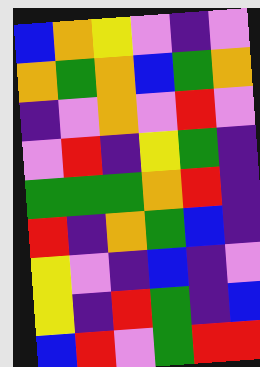[["blue", "orange", "yellow", "violet", "indigo", "violet"], ["orange", "green", "orange", "blue", "green", "orange"], ["indigo", "violet", "orange", "violet", "red", "violet"], ["violet", "red", "indigo", "yellow", "green", "indigo"], ["green", "green", "green", "orange", "red", "indigo"], ["red", "indigo", "orange", "green", "blue", "indigo"], ["yellow", "violet", "indigo", "blue", "indigo", "violet"], ["yellow", "indigo", "red", "green", "indigo", "blue"], ["blue", "red", "violet", "green", "red", "red"]]